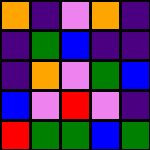[["orange", "indigo", "violet", "orange", "indigo"], ["indigo", "green", "blue", "indigo", "indigo"], ["indigo", "orange", "violet", "green", "blue"], ["blue", "violet", "red", "violet", "indigo"], ["red", "green", "green", "blue", "green"]]